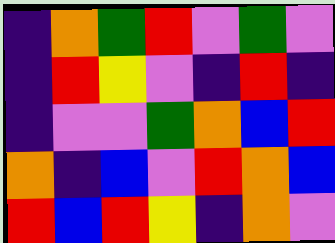[["indigo", "orange", "green", "red", "violet", "green", "violet"], ["indigo", "red", "yellow", "violet", "indigo", "red", "indigo"], ["indigo", "violet", "violet", "green", "orange", "blue", "red"], ["orange", "indigo", "blue", "violet", "red", "orange", "blue"], ["red", "blue", "red", "yellow", "indigo", "orange", "violet"]]